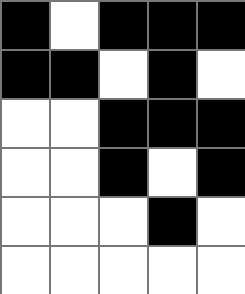[["black", "white", "black", "black", "black"], ["black", "black", "white", "black", "white"], ["white", "white", "black", "black", "black"], ["white", "white", "black", "white", "black"], ["white", "white", "white", "black", "white"], ["white", "white", "white", "white", "white"]]